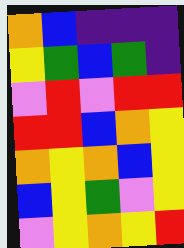[["orange", "blue", "indigo", "indigo", "indigo"], ["yellow", "green", "blue", "green", "indigo"], ["violet", "red", "violet", "red", "red"], ["red", "red", "blue", "orange", "yellow"], ["orange", "yellow", "orange", "blue", "yellow"], ["blue", "yellow", "green", "violet", "yellow"], ["violet", "yellow", "orange", "yellow", "red"]]